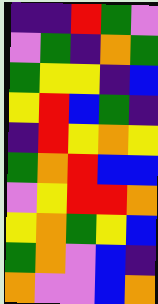[["indigo", "indigo", "red", "green", "violet"], ["violet", "green", "indigo", "orange", "green"], ["green", "yellow", "yellow", "indigo", "blue"], ["yellow", "red", "blue", "green", "indigo"], ["indigo", "red", "yellow", "orange", "yellow"], ["green", "orange", "red", "blue", "blue"], ["violet", "yellow", "red", "red", "orange"], ["yellow", "orange", "green", "yellow", "blue"], ["green", "orange", "violet", "blue", "indigo"], ["orange", "violet", "violet", "blue", "orange"]]